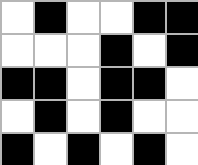[["white", "black", "white", "white", "black", "black"], ["white", "white", "white", "black", "white", "black"], ["black", "black", "white", "black", "black", "white"], ["white", "black", "white", "black", "white", "white"], ["black", "white", "black", "white", "black", "white"]]